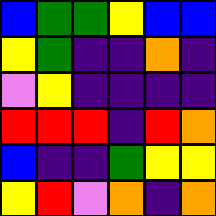[["blue", "green", "green", "yellow", "blue", "blue"], ["yellow", "green", "indigo", "indigo", "orange", "indigo"], ["violet", "yellow", "indigo", "indigo", "indigo", "indigo"], ["red", "red", "red", "indigo", "red", "orange"], ["blue", "indigo", "indigo", "green", "yellow", "yellow"], ["yellow", "red", "violet", "orange", "indigo", "orange"]]